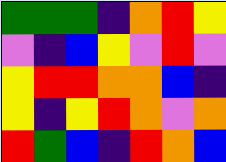[["green", "green", "green", "indigo", "orange", "red", "yellow"], ["violet", "indigo", "blue", "yellow", "violet", "red", "violet"], ["yellow", "red", "red", "orange", "orange", "blue", "indigo"], ["yellow", "indigo", "yellow", "red", "orange", "violet", "orange"], ["red", "green", "blue", "indigo", "red", "orange", "blue"]]